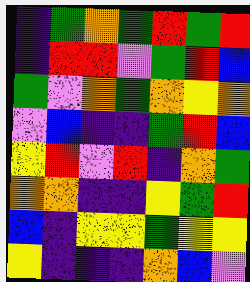[["indigo", "green", "orange", "green", "red", "green", "red"], ["indigo", "red", "red", "violet", "green", "red", "blue"], ["green", "violet", "orange", "green", "orange", "yellow", "orange"], ["violet", "blue", "indigo", "indigo", "green", "red", "blue"], ["yellow", "red", "violet", "red", "indigo", "orange", "green"], ["orange", "orange", "indigo", "indigo", "yellow", "green", "red"], ["blue", "indigo", "yellow", "yellow", "green", "yellow", "yellow"], ["yellow", "indigo", "indigo", "indigo", "orange", "blue", "violet"]]